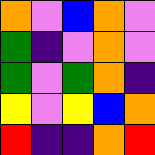[["orange", "violet", "blue", "orange", "violet"], ["green", "indigo", "violet", "orange", "violet"], ["green", "violet", "green", "orange", "indigo"], ["yellow", "violet", "yellow", "blue", "orange"], ["red", "indigo", "indigo", "orange", "red"]]